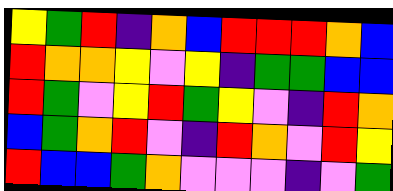[["yellow", "green", "red", "indigo", "orange", "blue", "red", "red", "red", "orange", "blue"], ["red", "orange", "orange", "yellow", "violet", "yellow", "indigo", "green", "green", "blue", "blue"], ["red", "green", "violet", "yellow", "red", "green", "yellow", "violet", "indigo", "red", "orange"], ["blue", "green", "orange", "red", "violet", "indigo", "red", "orange", "violet", "red", "yellow"], ["red", "blue", "blue", "green", "orange", "violet", "violet", "violet", "indigo", "violet", "green"]]